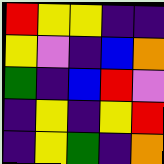[["red", "yellow", "yellow", "indigo", "indigo"], ["yellow", "violet", "indigo", "blue", "orange"], ["green", "indigo", "blue", "red", "violet"], ["indigo", "yellow", "indigo", "yellow", "red"], ["indigo", "yellow", "green", "indigo", "orange"]]